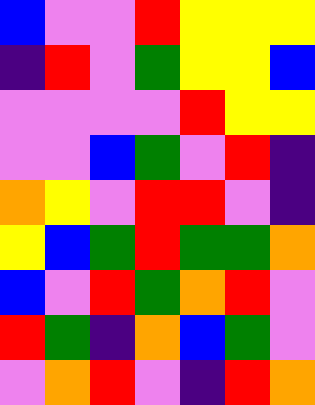[["blue", "violet", "violet", "red", "yellow", "yellow", "yellow"], ["indigo", "red", "violet", "green", "yellow", "yellow", "blue"], ["violet", "violet", "violet", "violet", "red", "yellow", "yellow"], ["violet", "violet", "blue", "green", "violet", "red", "indigo"], ["orange", "yellow", "violet", "red", "red", "violet", "indigo"], ["yellow", "blue", "green", "red", "green", "green", "orange"], ["blue", "violet", "red", "green", "orange", "red", "violet"], ["red", "green", "indigo", "orange", "blue", "green", "violet"], ["violet", "orange", "red", "violet", "indigo", "red", "orange"]]